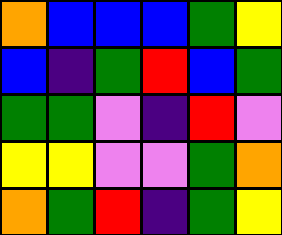[["orange", "blue", "blue", "blue", "green", "yellow"], ["blue", "indigo", "green", "red", "blue", "green"], ["green", "green", "violet", "indigo", "red", "violet"], ["yellow", "yellow", "violet", "violet", "green", "orange"], ["orange", "green", "red", "indigo", "green", "yellow"]]